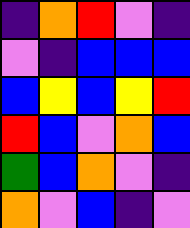[["indigo", "orange", "red", "violet", "indigo"], ["violet", "indigo", "blue", "blue", "blue"], ["blue", "yellow", "blue", "yellow", "red"], ["red", "blue", "violet", "orange", "blue"], ["green", "blue", "orange", "violet", "indigo"], ["orange", "violet", "blue", "indigo", "violet"]]